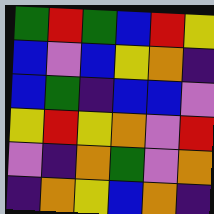[["green", "red", "green", "blue", "red", "yellow"], ["blue", "violet", "blue", "yellow", "orange", "indigo"], ["blue", "green", "indigo", "blue", "blue", "violet"], ["yellow", "red", "yellow", "orange", "violet", "red"], ["violet", "indigo", "orange", "green", "violet", "orange"], ["indigo", "orange", "yellow", "blue", "orange", "indigo"]]